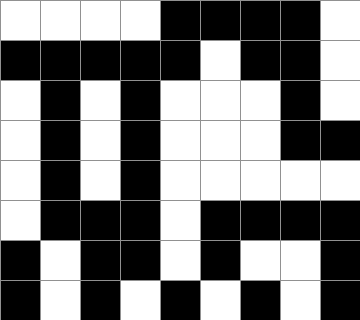[["white", "white", "white", "white", "black", "black", "black", "black", "white"], ["black", "black", "black", "black", "black", "white", "black", "black", "white"], ["white", "black", "white", "black", "white", "white", "white", "black", "white"], ["white", "black", "white", "black", "white", "white", "white", "black", "black"], ["white", "black", "white", "black", "white", "white", "white", "white", "white"], ["white", "black", "black", "black", "white", "black", "black", "black", "black"], ["black", "white", "black", "black", "white", "black", "white", "white", "black"], ["black", "white", "black", "white", "black", "white", "black", "white", "black"]]